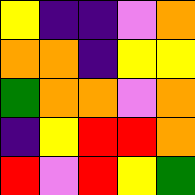[["yellow", "indigo", "indigo", "violet", "orange"], ["orange", "orange", "indigo", "yellow", "yellow"], ["green", "orange", "orange", "violet", "orange"], ["indigo", "yellow", "red", "red", "orange"], ["red", "violet", "red", "yellow", "green"]]